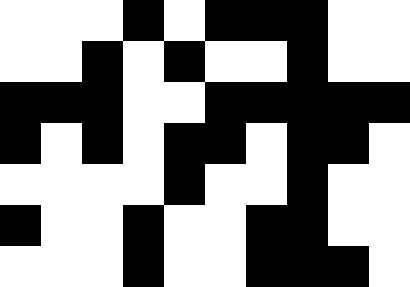[["white", "white", "white", "black", "white", "black", "black", "black", "white", "white"], ["white", "white", "black", "white", "black", "white", "white", "black", "white", "white"], ["black", "black", "black", "white", "white", "black", "black", "black", "black", "black"], ["black", "white", "black", "white", "black", "black", "white", "black", "black", "white"], ["white", "white", "white", "white", "black", "white", "white", "black", "white", "white"], ["black", "white", "white", "black", "white", "white", "black", "black", "white", "white"], ["white", "white", "white", "black", "white", "white", "black", "black", "black", "white"]]